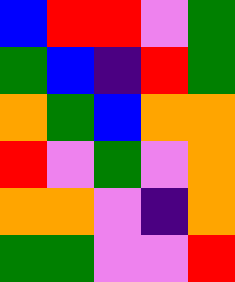[["blue", "red", "red", "violet", "green"], ["green", "blue", "indigo", "red", "green"], ["orange", "green", "blue", "orange", "orange"], ["red", "violet", "green", "violet", "orange"], ["orange", "orange", "violet", "indigo", "orange"], ["green", "green", "violet", "violet", "red"]]